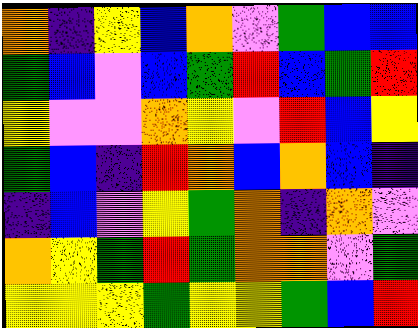[["orange", "indigo", "yellow", "blue", "orange", "violet", "green", "blue", "blue"], ["green", "blue", "violet", "blue", "green", "red", "blue", "green", "red"], ["yellow", "violet", "violet", "orange", "yellow", "violet", "red", "blue", "yellow"], ["green", "blue", "indigo", "red", "orange", "blue", "orange", "blue", "indigo"], ["indigo", "blue", "violet", "yellow", "green", "orange", "indigo", "orange", "violet"], ["orange", "yellow", "green", "red", "green", "orange", "orange", "violet", "green"], ["yellow", "yellow", "yellow", "green", "yellow", "yellow", "green", "blue", "red"]]